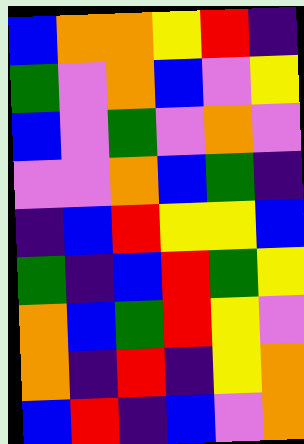[["blue", "orange", "orange", "yellow", "red", "indigo"], ["green", "violet", "orange", "blue", "violet", "yellow"], ["blue", "violet", "green", "violet", "orange", "violet"], ["violet", "violet", "orange", "blue", "green", "indigo"], ["indigo", "blue", "red", "yellow", "yellow", "blue"], ["green", "indigo", "blue", "red", "green", "yellow"], ["orange", "blue", "green", "red", "yellow", "violet"], ["orange", "indigo", "red", "indigo", "yellow", "orange"], ["blue", "red", "indigo", "blue", "violet", "orange"]]